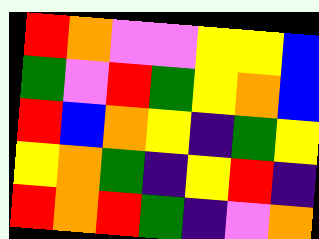[["red", "orange", "violet", "violet", "yellow", "yellow", "blue"], ["green", "violet", "red", "green", "yellow", "orange", "blue"], ["red", "blue", "orange", "yellow", "indigo", "green", "yellow"], ["yellow", "orange", "green", "indigo", "yellow", "red", "indigo"], ["red", "orange", "red", "green", "indigo", "violet", "orange"]]